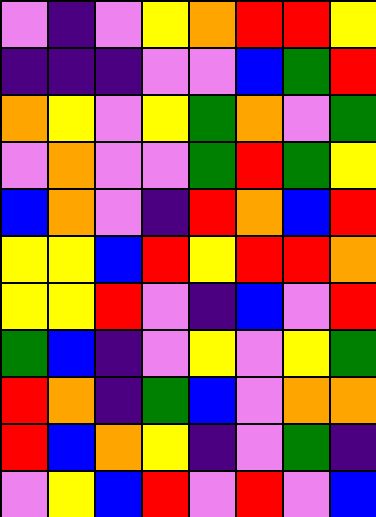[["violet", "indigo", "violet", "yellow", "orange", "red", "red", "yellow"], ["indigo", "indigo", "indigo", "violet", "violet", "blue", "green", "red"], ["orange", "yellow", "violet", "yellow", "green", "orange", "violet", "green"], ["violet", "orange", "violet", "violet", "green", "red", "green", "yellow"], ["blue", "orange", "violet", "indigo", "red", "orange", "blue", "red"], ["yellow", "yellow", "blue", "red", "yellow", "red", "red", "orange"], ["yellow", "yellow", "red", "violet", "indigo", "blue", "violet", "red"], ["green", "blue", "indigo", "violet", "yellow", "violet", "yellow", "green"], ["red", "orange", "indigo", "green", "blue", "violet", "orange", "orange"], ["red", "blue", "orange", "yellow", "indigo", "violet", "green", "indigo"], ["violet", "yellow", "blue", "red", "violet", "red", "violet", "blue"]]